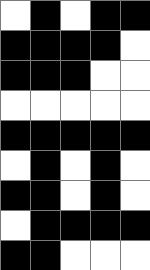[["white", "black", "white", "black", "black"], ["black", "black", "black", "black", "white"], ["black", "black", "black", "white", "white"], ["white", "white", "white", "white", "white"], ["black", "black", "black", "black", "black"], ["white", "black", "white", "black", "white"], ["black", "black", "white", "black", "white"], ["white", "black", "black", "black", "black"], ["black", "black", "white", "white", "white"]]